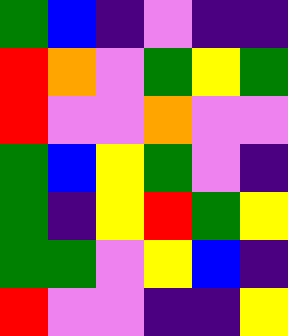[["green", "blue", "indigo", "violet", "indigo", "indigo"], ["red", "orange", "violet", "green", "yellow", "green"], ["red", "violet", "violet", "orange", "violet", "violet"], ["green", "blue", "yellow", "green", "violet", "indigo"], ["green", "indigo", "yellow", "red", "green", "yellow"], ["green", "green", "violet", "yellow", "blue", "indigo"], ["red", "violet", "violet", "indigo", "indigo", "yellow"]]